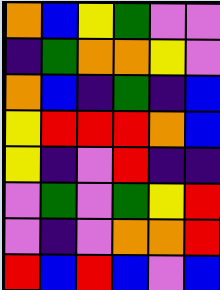[["orange", "blue", "yellow", "green", "violet", "violet"], ["indigo", "green", "orange", "orange", "yellow", "violet"], ["orange", "blue", "indigo", "green", "indigo", "blue"], ["yellow", "red", "red", "red", "orange", "blue"], ["yellow", "indigo", "violet", "red", "indigo", "indigo"], ["violet", "green", "violet", "green", "yellow", "red"], ["violet", "indigo", "violet", "orange", "orange", "red"], ["red", "blue", "red", "blue", "violet", "blue"]]